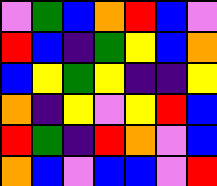[["violet", "green", "blue", "orange", "red", "blue", "violet"], ["red", "blue", "indigo", "green", "yellow", "blue", "orange"], ["blue", "yellow", "green", "yellow", "indigo", "indigo", "yellow"], ["orange", "indigo", "yellow", "violet", "yellow", "red", "blue"], ["red", "green", "indigo", "red", "orange", "violet", "blue"], ["orange", "blue", "violet", "blue", "blue", "violet", "red"]]